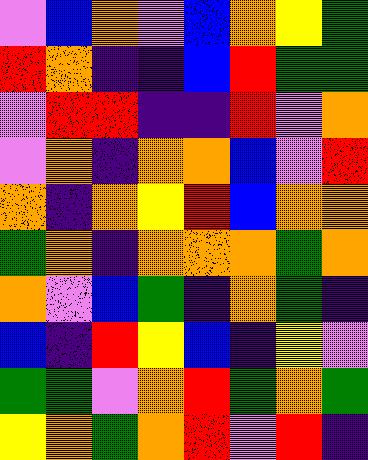[["violet", "blue", "orange", "violet", "blue", "orange", "yellow", "green"], ["red", "orange", "indigo", "indigo", "blue", "red", "green", "green"], ["violet", "red", "red", "indigo", "indigo", "red", "violet", "orange"], ["violet", "orange", "indigo", "orange", "orange", "blue", "violet", "red"], ["orange", "indigo", "orange", "yellow", "red", "blue", "orange", "orange"], ["green", "orange", "indigo", "orange", "orange", "orange", "green", "orange"], ["orange", "violet", "blue", "green", "indigo", "orange", "green", "indigo"], ["blue", "indigo", "red", "yellow", "blue", "indigo", "yellow", "violet"], ["green", "green", "violet", "orange", "red", "green", "orange", "green"], ["yellow", "orange", "green", "orange", "red", "violet", "red", "indigo"]]